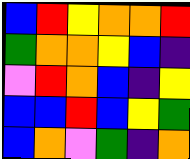[["blue", "red", "yellow", "orange", "orange", "red"], ["green", "orange", "orange", "yellow", "blue", "indigo"], ["violet", "red", "orange", "blue", "indigo", "yellow"], ["blue", "blue", "red", "blue", "yellow", "green"], ["blue", "orange", "violet", "green", "indigo", "orange"]]